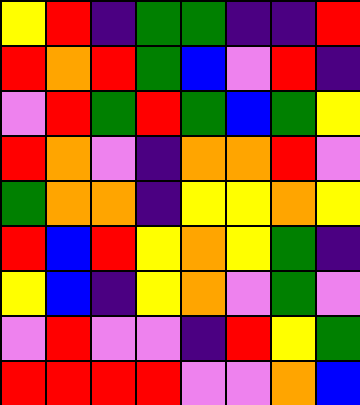[["yellow", "red", "indigo", "green", "green", "indigo", "indigo", "red"], ["red", "orange", "red", "green", "blue", "violet", "red", "indigo"], ["violet", "red", "green", "red", "green", "blue", "green", "yellow"], ["red", "orange", "violet", "indigo", "orange", "orange", "red", "violet"], ["green", "orange", "orange", "indigo", "yellow", "yellow", "orange", "yellow"], ["red", "blue", "red", "yellow", "orange", "yellow", "green", "indigo"], ["yellow", "blue", "indigo", "yellow", "orange", "violet", "green", "violet"], ["violet", "red", "violet", "violet", "indigo", "red", "yellow", "green"], ["red", "red", "red", "red", "violet", "violet", "orange", "blue"]]